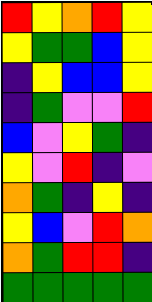[["red", "yellow", "orange", "red", "yellow"], ["yellow", "green", "green", "blue", "yellow"], ["indigo", "yellow", "blue", "blue", "yellow"], ["indigo", "green", "violet", "violet", "red"], ["blue", "violet", "yellow", "green", "indigo"], ["yellow", "violet", "red", "indigo", "violet"], ["orange", "green", "indigo", "yellow", "indigo"], ["yellow", "blue", "violet", "red", "orange"], ["orange", "green", "red", "red", "indigo"], ["green", "green", "green", "green", "green"]]